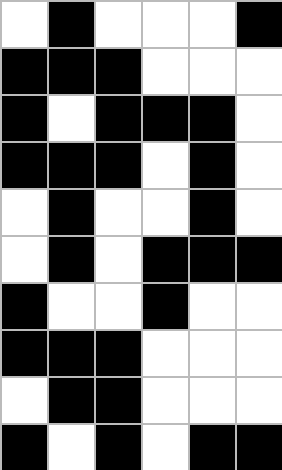[["white", "black", "white", "white", "white", "black"], ["black", "black", "black", "white", "white", "white"], ["black", "white", "black", "black", "black", "white"], ["black", "black", "black", "white", "black", "white"], ["white", "black", "white", "white", "black", "white"], ["white", "black", "white", "black", "black", "black"], ["black", "white", "white", "black", "white", "white"], ["black", "black", "black", "white", "white", "white"], ["white", "black", "black", "white", "white", "white"], ["black", "white", "black", "white", "black", "black"]]